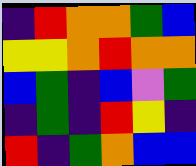[["indigo", "red", "orange", "orange", "green", "blue"], ["yellow", "yellow", "orange", "red", "orange", "orange"], ["blue", "green", "indigo", "blue", "violet", "green"], ["indigo", "green", "indigo", "red", "yellow", "indigo"], ["red", "indigo", "green", "orange", "blue", "blue"]]